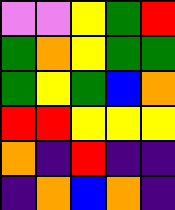[["violet", "violet", "yellow", "green", "red"], ["green", "orange", "yellow", "green", "green"], ["green", "yellow", "green", "blue", "orange"], ["red", "red", "yellow", "yellow", "yellow"], ["orange", "indigo", "red", "indigo", "indigo"], ["indigo", "orange", "blue", "orange", "indigo"]]